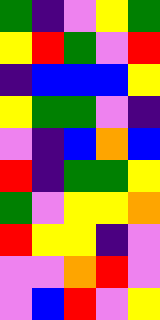[["green", "indigo", "violet", "yellow", "green"], ["yellow", "red", "green", "violet", "red"], ["indigo", "blue", "blue", "blue", "yellow"], ["yellow", "green", "green", "violet", "indigo"], ["violet", "indigo", "blue", "orange", "blue"], ["red", "indigo", "green", "green", "yellow"], ["green", "violet", "yellow", "yellow", "orange"], ["red", "yellow", "yellow", "indigo", "violet"], ["violet", "violet", "orange", "red", "violet"], ["violet", "blue", "red", "violet", "yellow"]]